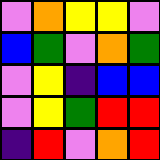[["violet", "orange", "yellow", "yellow", "violet"], ["blue", "green", "violet", "orange", "green"], ["violet", "yellow", "indigo", "blue", "blue"], ["violet", "yellow", "green", "red", "red"], ["indigo", "red", "violet", "orange", "red"]]